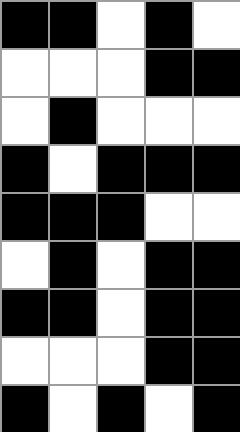[["black", "black", "white", "black", "white"], ["white", "white", "white", "black", "black"], ["white", "black", "white", "white", "white"], ["black", "white", "black", "black", "black"], ["black", "black", "black", "white", "white"], ["white", "black", "white", "black", "black"], ["black", "black", "white", "black", "black"], ["white", "white", "white", "black", "black"], ["black", "white", "black", "white", "black"]]